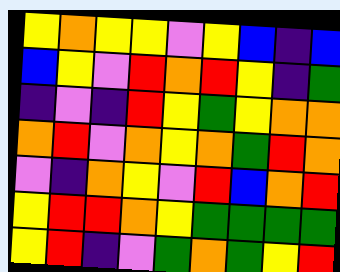[["yellow", "orange", "yellow", "yellow", "violet", "yellow", "blue", "indigo", "blue"], ["blue", "yellow", "violet", "red", "orange", "red", "yellow", "indigo", "green"], ["indigo", "violet", "indigo", "red", "yellow", "green", "yellow", "orange", "orange"], ["orange", "red", "violet", "orange", "yellow", "orange", "green", "red", "orange"], ["violet", "indigo", "orange", "yellow", "violet", "red", "blue", "orange", "red"], ["yellow", "red", "red", "orange", "yellow", "green", "green", "green", "green"], ["yellow", "red", "indigo", "violet", "green", "orange", "green", "yellow", "red"]]